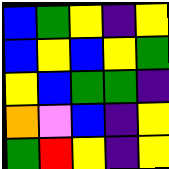[["blue", "green", "yellow", "indigo", "yellow"], ["blue", "yellow", "blue", "yellow", "green"], ["yellow", "blue", "green", "green", "indigo"], ["orange", "violet", "blue", "indigo", "yellow"], ["green", "red", "yellow", "indigo", "yellow"]]